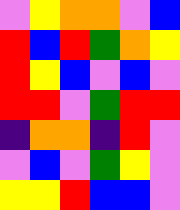[["violet", "yellow", "orange", "orange", "violet", "blue"], ["red", "blue", "red", "green", "orange", "yellow"], ["red", "yellow", "blue", "violet", "blue", "violet"], ["red", "red", "violet", "green", "red", "red"], ["indigo", "orange", "orange", "indigo", "red", "violet"], ["violet", "blue", "violet", "green", "yellow", "violet"], ["yellow", "yellow", "red", "blue", "blue", "violet"]]